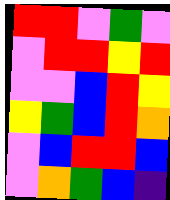[["red", "red", "violet", "green", "violet"], ["violet", "red", "red", "yellow", "red"], ["violet", "violet", "blue", "red", "yellow"], ["yellow", "green", "blue", "red", "orange"], ["violet", "blue", "red", "red", "blue"], ["violet", "orange", "green", "blue", "indigo"]]